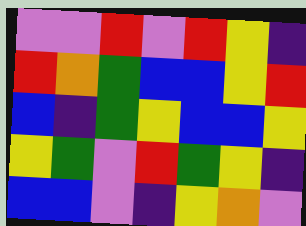[["violet", "violet", "red", "violet", "red", "yellow", "indigo"], ["red", "orange", "green", "blue", "blue", "yellow", "red"], ["blue", "indigo", "green", "yellow", "blue", "blue", "yellow"], ["yellow", "green", "violet", "red", "green", "yellow", "indigo"], ["blue", "blue", "violet", "indigo", "yellow", "orange", "violet"]]